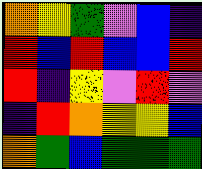[["orange", "yellow", "green", "violet", "blue", "indigo"], ["red", "blue", "red", "blue", "blue", "red"], ["red", "indigo", "yellow", "violet", "red", "violet"], ["indigo", "red", "orange", "yellow", "yellow", "blue"], ["orange", "green", "blue", "green", "green", "green"]]